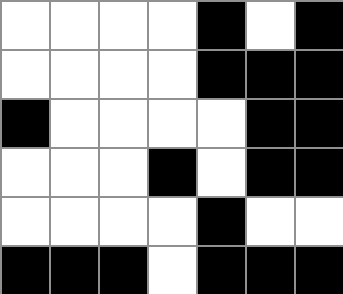[["white", "white", "white", "white", "black", "white", "black"], ["white", "white", "white", "white", "black", "black", "black"], ["black", "white", "white", "white", "white", "black", "black"], ["white", "white", "white", "black", "white", "black", "black"], ["white", "white", "white", "white", "black", "white", "white"], ["black", "black", "black", "white", "black", "black", "black"]]